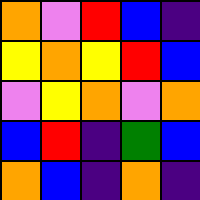[["orange", "violet", "red", "blue", "indigo"], ["yellow", "orange", "yellow", "red", "blue"], ["violet", "yellow", "orange", "violet", "orange"], ["blue", "red", "indigo", "green", "blue"], ["orange", "blue", "indigo", "orange", "indigo"]]